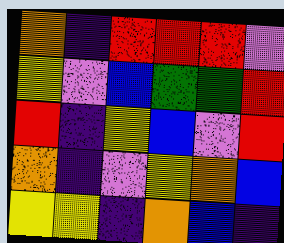[["orange", "indigo", "red", "red", "red", "violet"], ["yellow", "violet", "blue", "green", "green", "red"], ["red", "indigo", "yellow", "blue", "violet", "red"], ["orange", "indigo", "violet", "yellow", "orange", "blue"], ["yellow", "yellow", "indigo", "orange", "blue", "indigo"]]